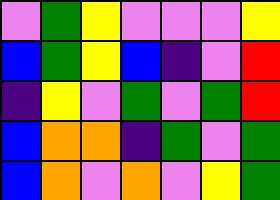[["violet", "green", "yellow", "violet", "violet", "violet", "yellow"], ["blue", "green", "yellow", "blue", "indigo", "violet", "red"], ["indigo", "yellow", "violet", "green", "violet", "green", "red"], ["blue", "orange", "orange", "indigo", "green", "violet", "green"], ["blue", "orange", "violet", "orange", "violet", "yellow", "green"]]